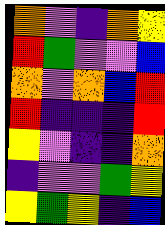[["orange", "violet", "indigo", "orange", "yellow"], ["red", "green", "violet", "violet", "blue"], ["orange", "violet", "orange", "blue", "red"], ["red", "indigo", "indigo", "indigo", "red"], ["yellow", "violet", "indigo", "indigo", "orange"], ["indigo", "violet", "violet", "green", "yellow"], ["yellow", "green", "yellow", "indigo", "blue"]]